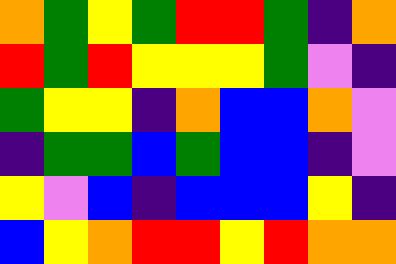[["orange", "green", "yellow", "green", "red", "red", "green", "indigo", "orange"], ["red", "green", "red", "yellow", "yellow", "yellow", "green", "violet", "indigo"], ["green", "yellow", "yellow", "indigo", "orange", "blue", "blue", "orange", "violet"], ["indigo", "green", "green", "blue", "green", "blue", "blue", "indigo", "violet"], ["yellow", "violet", "blue", "indigo", "blue", "blue", "blue", "yellow", "indigo"], ["blue", "yellow", "orange", "red", "red", "yellow", "red", "orange", "orange"]]